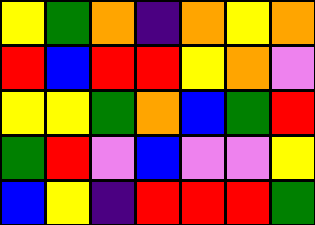[["yellow", "green", "orange", "indigo", "orange", "yellow", "orange"], ["red", "blue", "red", "red", "yellow", "orange", "violet"], ["yellow", "yellow", "green", "orange", "blue", "green", "red"], ["green", "red", "violet", "blue", "violet", "violet", "yellow"], ["blue", "yellow", "indigo", "red", "red", "red", "green"]]